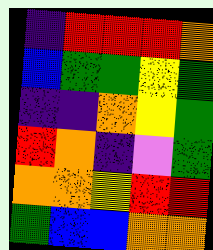[["indigo", "red", "red", "red", "orange"], ["blue", "green", "green", "yellow", "green"], ["indigo", "indigo", "orange", "yellow", "green"], ["red", "orange", "indigo", "violet", "green"], ["orange", "orange", "yellow", "red", "red"], ["green", "blue", "blue", "orange", "orange"]]